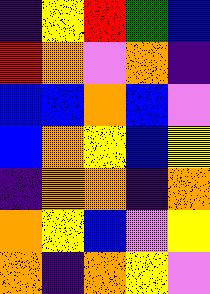[["indigo", "yellow", "red", "green", "blue"], ["red", "orange", "violet", "orange", "indigo"], ["blue", "blue", "orange", "blue", "violet"], ["blue", "orange", "yellow", "blue", "yellow"], ["indigo", "orange", "orange", "indigo", "orange"], ["orange", "yellow", "blue", "violet", "yellow"], ["orange", "indigo", "orange", "yellow", "violet"]]